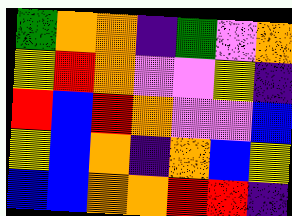[["green", "orange", "orange", "indigo", "green", "violet", "orange"], ["yellow", "red", "orange", "violet", "violet", "yellow", "indigo"], ["red", "blue", "red", "orange", "violet", "violet", "blue"], ["yellow", "blue", "orange", "indigo", "orange", "blue", "yellow"], ["blue", "blue", "orange", "orange", "red", "red", "indigo"]]